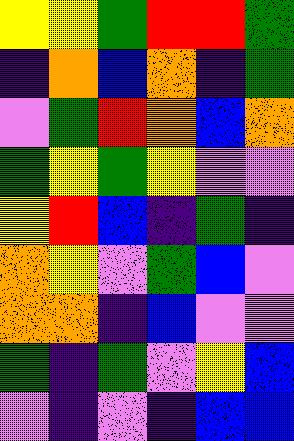[["yellow", "yellow", "green", "red", "red", "green"], ["indigo", "orange", "blue", "orange", "indigo", "green"], ["violet", "green", "red", "orange", "blue", "orange"], ["green", "yellow", "green", "yellow", "violet", "violet"], ["yellow", "red", "blue", "indigo", "green", "indigo"], ["orange", "yellow", "violet", "green", "blue", "violet"], ["orange", "orange", "indigo", "blue", "violet", "violet"], ["green", "indigo", "green", "violet", "yellow", "blue"], ["violet", "indigo", "violet", "indigo", "blue", "blue"]]